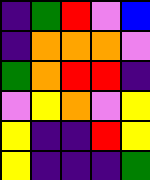[["indigo", "green", "red", "violet", "blue"], ["indigo", "orange", "orange", "orange", "violet"], ["green", "orange", "red", "red", "indigo"], ["violet", "yellow", "orange", "violet", "yellow"], ["yellow", "indigo", "indigo", "red", "yellow"], ["yellow", "indigo", "indigo", "indigo", "green"]]